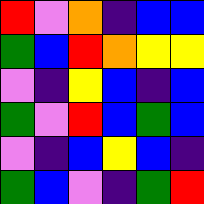[["red", "violet", "orange", "indigo", "blue", "blue"], ["green", "blue", "red", "orange", "yellow", "yellow"], ["violet", "indigo", "yellow", "blue", "indigo", "blue"], ["green", "violet", "red", "blue", "green", "blue"], ["violet", "indigo", "blue", "yellow", "blue", "indigo"], ["green", "blue", "violet", "indigo", "green", "red"]]